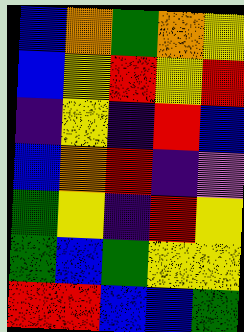[["blue", "orange", "green", "orange", "yellow"], ["blue", "yellow", "red", "yellow", "red"], ["indigo", "yellow", "indigo", "red", "blue"], ["blue", "orange", "red", "indigo", "violet"], ["green", "yellow", "indigo", "red", "yellow"], ["green", "blue", "green", "yellow", "yellow"], ["red", "red", "blue", "blue", "green"]]